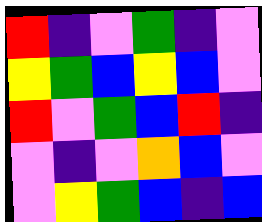[["red", "indigo", "violet", "green", "indigo", "violet"], ["yellow", "green", "blue", "yellow", "blue", "violet"], ["red", "violet", "green", "blue", "red", "indigo"], ["violet", "indigo", "violet", "orange", "blue", "violet"], ["violet", "yellow", "green", "blue", "indigo", "blue"]]